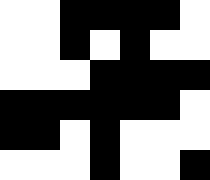[["white", "white", "black", "black", "black", "black", "white"], ["white", "white", "black", "white", "black", "white", "white"], ["white", "white", "white", "black", "black", "black", "black"], ["black", "black", "black", "black", "black", "black", "white"], ["black", "black", "white", "black", "white", "white", "white"], ["white", "white", "white", "black", "white", "white", "black"]]